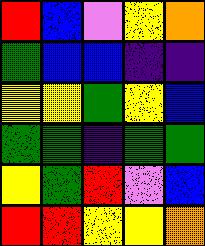[["red", "blue", "violet", "yellow", "orange"], ["green", "blue", "blue", "indigo", "indigo"], ["yellow", "yellow", "green", "yellow", "blue"], ["green", "green", "indigo", "green", "green"], ["yellow", "green", "red", "violet", "blue"], ["red", "red", "yellow", "yellow", "orange"]]